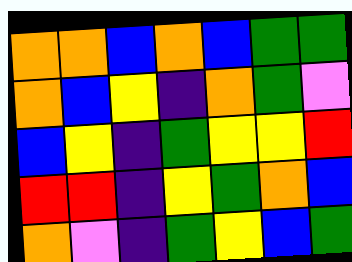[["orange", "orange", "blue", "orange", "blue", "green", "green"], ["orange", "blue", "yellow", "indigo", "orange", "green", "violet"], ["blue", "yellow", "indigo", "green", "yellow", "yellow", "red"], ["red", "red", "indigo", "yellow", "green", "orange", "blue"], ["orange", "violet", "indigo", "green", "yellow", "blue", "green"]]